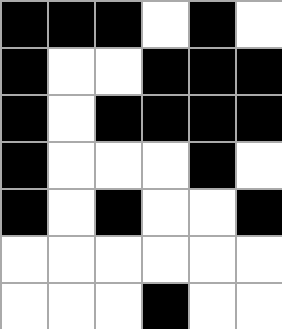[["black", "black", "black", "white", "black", "white"], ["black", "white", "white", "black", "black", "black"], ["black", "white", "black", "black", "black", "black"], ["black", "white", "white", "white", "black", "white"], ["black", "white", "black", "white", "white", "black"], ["white", "white", "white", "white", "white", "white"], ["white", "white", "white", "black", "white", "white"]]